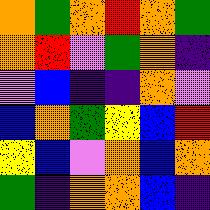[["orange", "green", "orange", "red", "orange", "green"], ["orange", "red", "violet", "green", "orange", "indigo"], ["violet", "blue", "indigo", "indigo", "orange", "violet"], ["blue", "orange", "green", "yellow", "blue", "red"], ["yellow", "blue", "violet", "orange", "blue", "orange"], ["green", "indigo", "orange", "orange", "blue", "indigo"]]